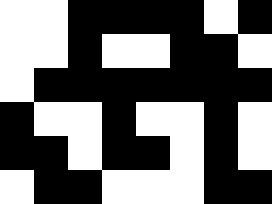[["white", "white", "black", "black", "black", "black", "white", "black"], ["white", "white", "black", "white", "white", "black", "black", "white"], ["white", "black", "black", "black", "black", "black", "black", "black"], ["black", "white", "white", "black", "white", "white", "black", "white"], ["black", "black", "white", "black", "black", "white", "black", "white"], ["white", "black", "black", "white", "white", "white", "black", "black"]]